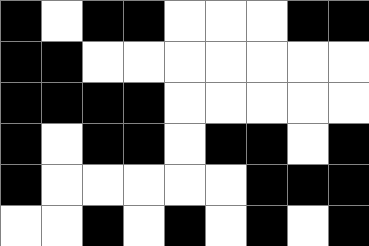[["black", "white", "black", "black", "white", "white", "white", "black", "black"], ["black", "black", "white", "white", "white", "white", "white", "white", "white"], ["black", "black", "black", "black", "white", "white", "white", "white", "white"], ["black", "white", "black", "black", "white", "black", "black", "white", "black"], ["black", "white", "white", "white", "white", "white", "black", "black", "black"], ["white", "white", "black", "white", "black", "white", "black", "white", "black"]]